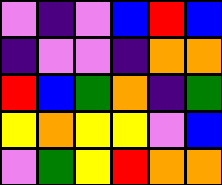[["violet", "indigo", "violet", "blue", "red", "blue"], ["indigo", "violet", "violet", "indigo", "orange", "orange"], ["red", "blue", "green", "orange", "indigo", "green"], ["yellow", "orange", "yellow", "yellow", "violet", "blue"], ["violet", "green", "yellow", "red", "orange", "orange"]]